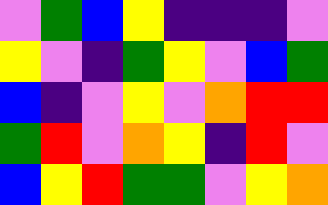[["violet", "green", "blue", "yellow", "indigo", "indigo", "indigo", "violet"], ["yellow", "violet", "indigo", "green", "yellow", "violet", "blue", "green"], ["blue", "indigo", "violet", "yellow", "violet", "orange", "red", "red"], ["green", "red", "violet", "orange", "yellow", "indigo", "red", "violet"], ["blue", "yellow", "red", "green", "green", "violet", "yellow", "orange"]]